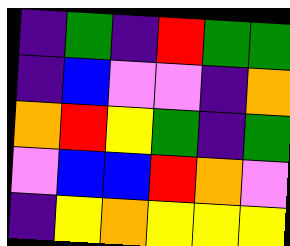[["indigo", "green", "indigo", "red", "green", "green"], ["indigo", "blue", "violet", "violet", "indigo", "orange"], ["orange", "red", "yellow", "green", "indigo", "green"], ["violet", "blue", "blue", "red", "orange", "violet"], ["indigo", "yellow", "orange", "yellow", "yellow", "yellow"]]